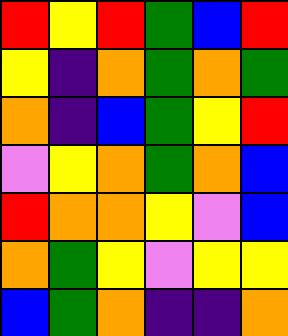[["red", "yellow", "red", "green", "blue", "red"], ["yellow", "indigo", "orange", "green", "orange", "green"], ["orange", "indigo", "blue", "green", "yellow", "red"], ["violet", "yellow", "orange", "green", "orange", "blue"], ["red", "orange", "orange", "yellow", "violet", "blue"], ["orange", "green", "yellow", "violet", "yellow", "yellow"], ["blue", "green", "orange", "indigo", "indigo", "orange"]]